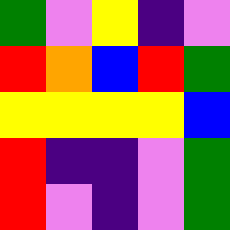[["green", "violet", "yellow", "indigo", "violet"], ["red", "orange", "blue", "red", "green"], ["yellow", "yellow", "yellow", "yellow", "blue"], ["red", "indigo", "indigo", "violet", "green"], ["red", "violet", "indigo", "violet", "green"]]